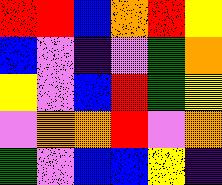[["red", "red", "blue", "orange", "red", "yellow"], ["blue", "violet", "indigo", "violet", "green", "orange"], ["yellow", "violet", "blue", "red", "green", "yellow"], ["violet", "orange", "orange", "red", "violet", "orange"], ["green", "violet", "blue", "blue", "yellow", "indigo"]]